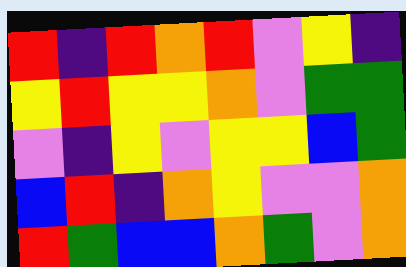[["red", "indigo", "red", "orange", "red", "violet", "yellow", "indigo"], ["yellow", "red", "yellow", "yellow", "orange", "violet", "green", "green"], ["violet", "indigo", "yellow", "violet", "yellow", "yellow", "blue", "green"], ["blue", "red", "indigo", "orange", "yellow", "violet", "violet", "orange"], ["red", "green", "blue", "blue", "orange", "green", "violet", "orange"]]